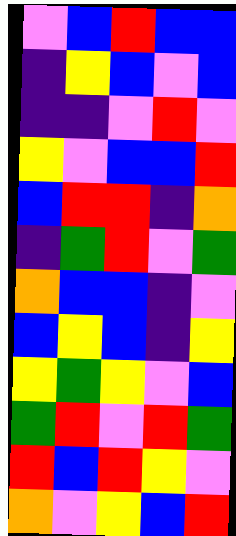[["violet", "blue", "red", "blue", "blue"], ["indigo", "yellow", "blue", "violet", "blue"], ["indigo", "indigo", "violet", "red", "violet"], ["yellow", "violet", "blue", "blue", "red"], ["blue", "red", "red", "indigo", "orange"], ["indigo", "green", "red", "violet", "green"], ["orange", "blue", "blue", "indigo", "violet"], ["blue", "yellow", "blue", "indigo", "yellow"], ["yellow", "green", "yellow", "violet", "blue"], ["green", "red", "violet", "red", "green"], ["red", "blue", "red", "yellow", "violet"], ["orange", "violet", "yellow", "blue", "red"]]